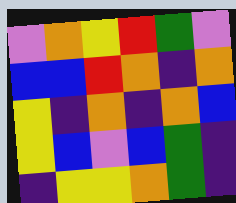[["violet", "orange", "yellow", "red", "green", "violet"], ["blue", "blue", "red", "orange", "indigo", "orange"], ["yellow", "indigo", "orange", "indigo", "orange", "blue"], ["yellow", "blue", "violet", "blue", "green", "indigo"], ["indigo", "yellow", "yellow", "orange", "green", "indigo"]]